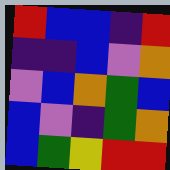[["red", "blue", "blue", "indigo", "red"], ["indigo", "indigo", "blue", "violet", "orange"], ["violet", "blue", "orange", "green", "blue"], ["blue", "violet", "indigo", "green", "orange"], ["blue", "green", "yellow", "red", "red"]]